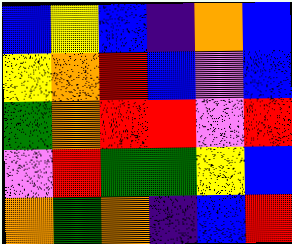[["blue", "yellow", "blue", "indigo", "orange", "blue"], ["yellow", "orange", "red", "blue", "violet", "blue"], ["green", "orange", "red", "red", "violet", "red"], ["violet", "red", "green", "green", "yellow", "blue"], ["orange", "green", "orange", "indigo", "blue", "red"]]